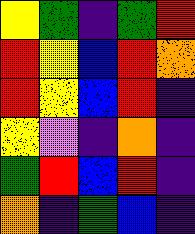[["yellow", "green", "indigo", "green", "red"], ["red", "yellow", "blue", "red", "orange"], ["red", "yellow", "blue", "red", "indigo"], ["yellow", "violet", "indigo", "orange", "indigo"], ["green", "red", "blue", "red", "indigo"], ["orange", "indigo", "green", "blue", "indigo"]]